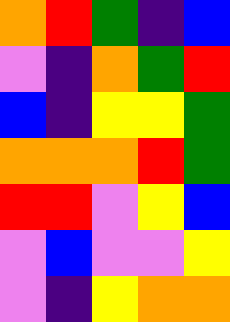[["orange", "red", "green", "indigo", "blue"], ["violet", "indigo", "orange", "green", "red"], ["blue", "indigo", "yellow", "yellow", "green"], ["orange", "orange", "orange", "red", "green"], ["red", "red", "violet", "yellow", "blue"], ["violet", "blue", "violet", "violet", "yellow"], ["violet", "indigo", "yellow", "orange", "orange"]]